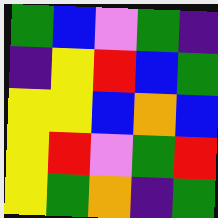[["green", "blue", "violet", "green", "indigo"], ["indigo", "yellow", "red", "blue", "green"], ["yellow", "yellow", "blue", "orange", "blue"], ["yellow", "red", "violet", "green", "red"], ["yellow", "green", "orange", "indigo", "green"]]